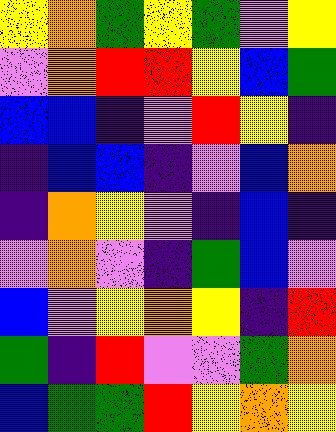[["yellow", "orange", "green", "yellow", "green", "violet", "yellow"], ["violet", "orange", "red", "red", "yellow", "blue", "green"], ["blue", "blue", "indigo", "violet", "red", "yellow", "indigo"], ["indigo", "blue", "blue", "indigo", "violet", "blue", "orange"], ["indigo", "orange", "yellow", "violet", "indigo", "blue", "indigo"], ["violet", "orange", "violet", "indigo", "green", "blue", "violet"], ["blue", "violet", "yellow", "orange", "yellow", "indigo", "red"], ["green", "indigo", "red", "violet", "violet", "green", "orange"], ["blue", "green", "green", "red", "yellow", "orange", "yellow"]]